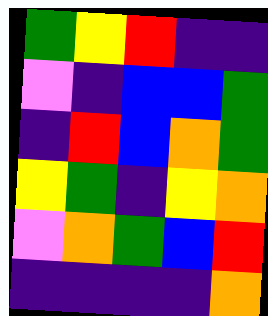[["green", "yellow", "red", "indigo", "indigo"], ["violet", "indigo", "blue", "blue", "green"], ["indigo", "red", "blue", "orange", "green"], ["yellow", "green", "indigo", "yellow", "orange"], ["violet", "orange", "green", "blue", "red"], ["indigo", "indigo", "indigo", "indigo", "orange"]]